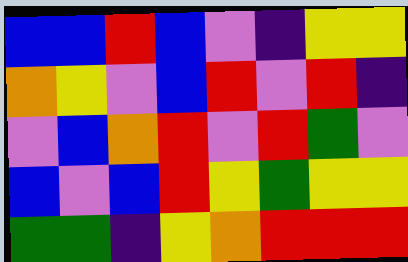[["blue", "blue", "red", "blue", "violet", "indigo", "yellow", "yellow"], ["orange", "yellow", "violet", "blue", "red", "violet", "red", "indigo"], ["violet", "blue", "orange", "red", "violet", "red", "green", "violet"], ["blue", "violet", "blue", "red", "yellow", "green", "yellow", "yellow"], ["green", "green", "indigo", "yellow", "orange", "red", "red", "red"]]